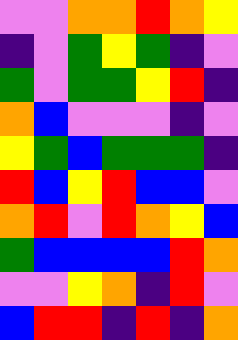[["violet", "violet", "orange", "orange", "red", "orange", "yellow"], ["indigo", "violet", "green", "yellow", "green", "indigo", "violet"], ["green", "violet", "green", "green", "yellow", "red", "indigo"], ["orange", "blue", "violet", "violet", "violet", "indigo", "violet"], ["yellow", "green", "blue", "green", "green", "green", "indigo"], ["red", "blue", "yellow", "red", "blue", "blue", "violet"], ["orange", "red", "violet", "red", "orange", "yellow", "blue"], ["green", "blue", "blue", "blue", "blue", "red", "orange"], ["violet", "violet", "yellow", "orange", "indigo", "red", "violet"], ["blue", "red", "red", "indigo", "red", "indigo", "orange"]]